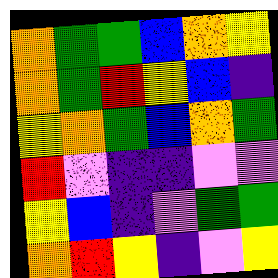[["orange", "green", "green", "blue", "orange", "yellow"], ["orange", "green", "red", "yellow", "blue", "indigo"], ["yellow", "orange", "green", "blue", "orange", "green"], ["red", "violet", "indigo", "indigo", "violet", "violet"], ["yellow", "blue", "indigo", "violet", "green", "green"], ["orange", "red", "yellow", "indigo", "violet", "yellow"]]